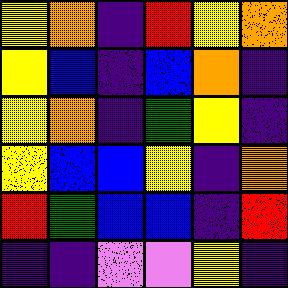[["yellow", "orange", "indigo", "red", "yellow", "orange"], ["yellow", "blue", "indigo", "blue", "orange", "indigo"], ["yellow", "orange", "indigo", "green", "yellow", "indigo"], ["yellow", "blue", "blue", "yellow", "indigo", "orange"], ["red", "green", "blue", "blue", "indigo", "red"], ["indigo", "indigo", "violet", "violet", "yellow", "indigo"]]